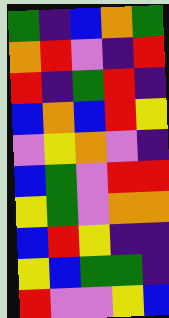[["green", "indigo", "blue", "orange", "green"], ["orange", "red", "violet", "indigo", "red"], ["red", "indigo", "green", "red", "indigo"], ["blue", "orange", "blue", "red", "yellow"], ["violet", "yellow", "orange", "violet", "indigo"], ["blue", "green", "violet", "red", "red"], ["yellow", "green", "violet", "orange", "orange"], ["blue", "red", "yellow", "indigo", "indigo"], ["yellow", "blue", "green", "green", "indigo"], ["red", "violet", "violet", "yellow", "blue"]]